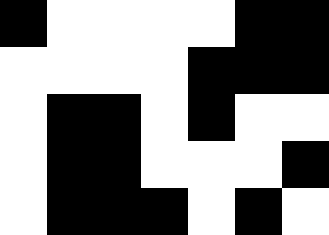[["black", "white", "white", "white", "white", "black", "black"], ["white", "white", "white", "white", "black", "black", "black"], ["white", "black", "black", "white", "black", "white", "white"], ["white", "black", "black", "white", "white", "white", "black"], ["white", "black", "black", "black", "white", "black", "white"]]